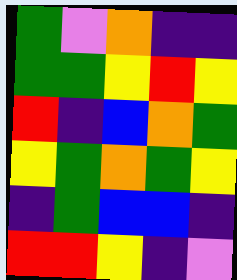[["green", "violet", "orange", "indigo", "indigo"], ["green", "green", "yellow", "red", "yellow"], ["red", "indigo", "blue", "orange", "green"], ["yellow", "green", "orange", "green", "yellow"], ["indigo", "green", "blue", "blue", "indigo"], ["red", "red", "yellow", "indigo", "violet"]]